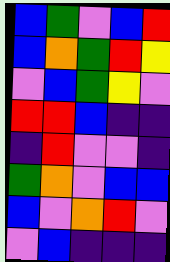[["blue", "green", "violet", "blue", "red"], ["blue", "orange", "green", "red", "yellow"], ["violet", "blue", "green", "yellow", "violet"], ["red", "red", "blue", "indigo", "indigo"], ["indigo", "red", "violet", "violet", "indigo"], ["green", "orange", "violet", "blue", "blue"], ["blue", "violet", "orange", "red", "violet"], ["violet", "blue", "indigo", "indigo", "indigo"]]